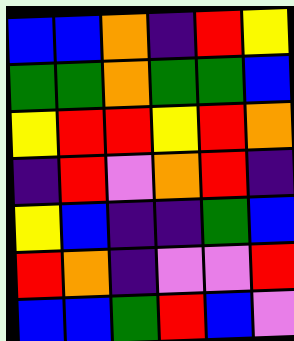[["blue", "blue", "orange", "indigo", "red", "yellow"], ["green", "green", "orange", "green", "green", "blue"], ["yellow", "red", "red", "yellow", "red", "orange"], ["indigo", "red", "violet", "orange", "red", "indigo"], ["yellow", "blue", "indigo", "indigo", "green", "blue"], ["red", "orange", "indigo", "violet", "violet", "red"], ["blue", "blue", "green", "red", "blue", "violet"]]